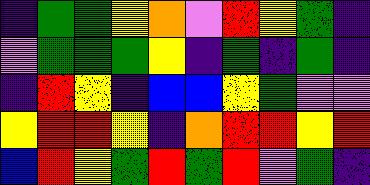[["indigo", "green", "green", "yellow", "orange", "violet", "red", "yellow", "green", "indigo"], ["violet", "green", "green", "green", "yellow", "indigo", "green", "indigo", "green", "indigo"], ["indigo", "red", "yellow", "indigo", "blue", "blue", "yellow", "green", "violet", "violet"], ["yellow", "red", "red", "yellow", "indigo", "orange", "red", "red", "yellow", "red"], ["blue", "red", "yellow", "green", "red", "green", "red", "violet", "green", "indigo"]]